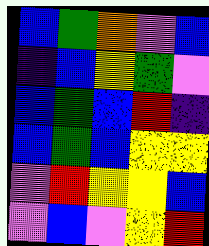[["blue", "green", "orange", "violet", "blue"], ["indigo", "blue", "yellow", "green", "violet"], ["blue", "green", "blue", "red", "indigo"], ["blue", "green", "blue", "yellow", "yellow"], ["violet", "red", "yellow", "yellow", "blue"], ["violet", "blue", "violet", "yellow", "red"]]